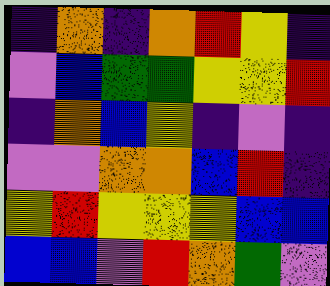[["indigo", "orange", "indigo", "orange", "red", "yellow", "indigo"], ["violet", "blue", "green", "green", "yellow", "yellow", "red"], ["indigo", "orange", "blue", "yellow", "indigo", "violet", "indigo"], ["violet", "violet", "orange", "orange", "blue", "red", "indigo"], ["yellow", "red", "yellow", "yellow", "yellow", "blue", "blue"], ["blue", "blue", "violet", "red", "orange", "green", "violet"]]